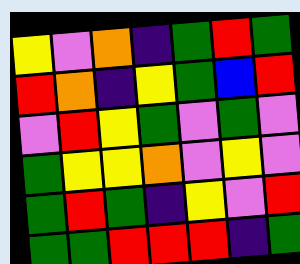[["yellow", "violet", "orange", "indigo", "green", "red", "green"], ["red", "orange", "indigo", "yellow", "green", "blue", "red"], ["violet", "red", "yellow", "green", "violet", "green", "violet"], ["green", "yellow", "yellow", "orange", "violet", "yellow", "violet"], ["green", "red", "green", "indigo", "yellow", "violet", "red"], ["green", "green", "red", "red", "red", "indigo", "green"]]